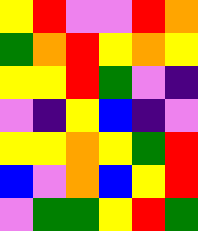[["yellow", "red", "violet", "violet", "red", "orange"], ["green", "orange", "red", "yellow", "orange", "yellow"], ["yellow", "yellow", "red", "green", "violet", "indigo"], ["violet", "indigo", "yellow", "blue", "indigo", "violet"], ["yellow", "yellow", "orange", "yellow", "green", "red"], ["blue", "violet", "orange", "blue", "yellow", "red"], ["violet", "green", "green", "yellow", "red", "green"]]